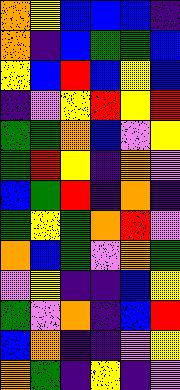[["orange", "yellow", "blue", "blue", "blue", "indigo"], ["orange", "indigo", "blue", "green", "green", "blue"], ["yellow", "blue", "red", "blue", "yellow", "blue"], ["indigo", "violet", "yellow", "red", "yellow", "red"], ["green", "green", "orange", "blue", "violet", "yellow"], ["green", "red", "yellow", "indigo", "orange", "violet"], ["blue", "green", "red", "indigo", "orange", "indigo"], ["green", "yellow", "green", "orange", "red", "violet"], ["orange", "blue", "green", "violet", "orange", "green"], ["violet", "yellow", "indigo", "indigo", "blue", "yellow"], ["green", "violet", "orange", "indigo", "blue", "red"], ["blue", "orange", "indigo", "indigo", "violet", "yellow"], ["orange", "green", "indigo", "yellow", "indigo", "violet"]]